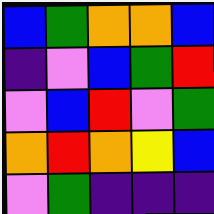[["blue", "green", "orange", "orange", "blue"], ["indigo", "violet", "blue", "green", "red"], ["violet", "blue", "red", "violet", "green"], ["orange", "red", "orange", "yellow", "blue"], ["violet", "green", "indigo", "indigo", "indigo"]]